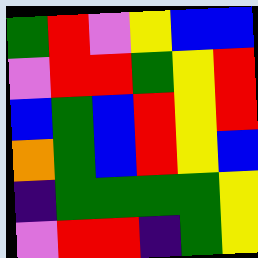[["green", "red", "violet", "yellow", "blue", "blue"], ["violet", "red", "red", "green", "yellow", "red"], ["blue", "green", "blue", "red", "yellow", "red"], ["orange", "green", "blue", "red", "yellow", "blue"], ["indigo", "green", "green", "green", "green", "yellow"], ["violet", "red", "red", "indigo", "green", "yellow"]]